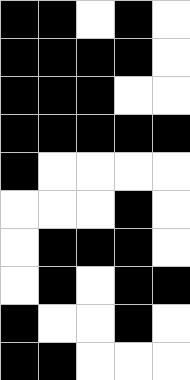[["black", "black", "white", "black", "white"], ["black", "black", "black", "black", "white"], ["black", "black", "black", "white", "white"], ["black", "black", "black", "black", "black"], ["black", "white", "white", "white", "white"], ["white", "white", "white", "black", "white"], ["white", "black", "black", "black", "white"], ["white", "black", "white", "black", "black"], ["black", "white", "white", "black", "white"], ["black", "black", "white", "white", "white"]]